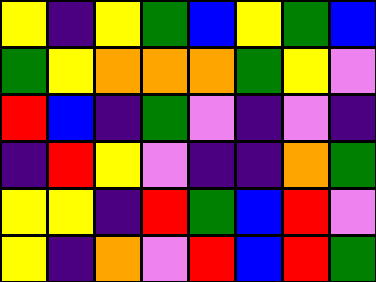[["yellow", "indigo", "yellow", "green", "blue", "yellow", "green", "blue"], ["green", "yellow", "orange", "orange", "orange", "green", "yellow", "violet"], ["red", "blue", "indigo", "green", "violet", "indigo", "violet", "indigo"], ["indigo", "red", "yellow", "violet", "indigo", "indigo", "orange", "green"], ["yellow", "yellow", "indigo", "red", "green", "blue", "red", "violet"], ["yellow", "indigo", "orange", "violet", "red", "blue", "red", "green"]]